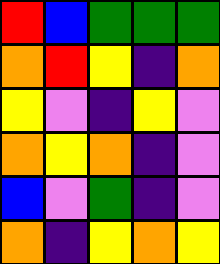[["red", "blue", "green", "green", "green"], ["orange", "red", "yellow", "indigo", "orange"], ["yellow", "violet", "indigo", "yellow", "violet"], ["orange", "yellow", "orange", "indigo", "violet"], ["blue", "violet", "green", "indigo", "violet"], ["orange", "indigo", "yellow", "orange", "yellow"]]